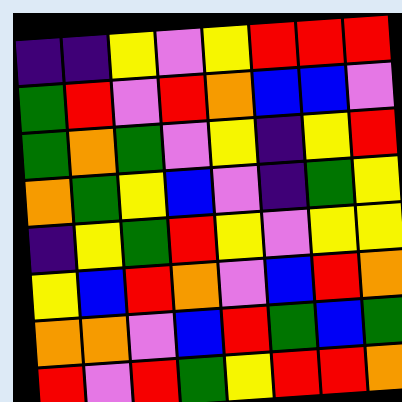[["indigo", "indigo", "yellow", "violet", "yellow", "red", "red", "red"], ["green", "red", "violet", "red", "orange", "blue", "blue", "violet"], ["green", "orange", "green", "violet", "yellow", "indigo", "yellow", "red"], ["orange", "green", "yellow", "blue", "violet", "indigo", "green", "yellow"], ["indigo", "yellow", "green", "red", "yellow", "violet", "yellow", "yellow"], ["yellow", "blue", "red", "orange", "violet", "blue", "red", "orange"], ["orange", "orange", "violet", "blue", "red", "green", "blue", "green"], ["red", "violet", "red", "green", "yellow", "red", "red", "orange"]]